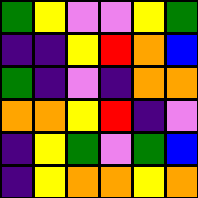[["green", "yellow", "violet", "violet", "yellow", "green"], ["indigo", "indigo", "yellow", "red", "orange", "blue"], ["green", "indigo", "violet", "indigo", "orange", "orange"], ["orange", "orange", "yellow", "red", "indigo", "violet"], ["indigo", "yellow", "green", "violet", "green", "blue"], ["indigo", "yellow", "orange", "orange", "yellow", "orange"]]